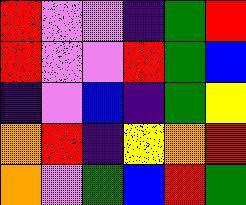[["red", "violet", "violet", "indigo", "green", "red"], ["red", "violet", "violet", "red", "green", "blue"], ["indigo", "violet", "blue", "indigo", "green", "yellow"], ["orange", "red", "indigo", "yellow", "orange", "red"], ["orange", "violet", "green", "blue", "red", "green"]]